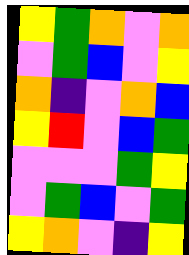[["yellow", "green", "orange", "violet", "orange"], ["violet", "green", "blue", "violet", "yellow"], ["orange", "indigo", "violet", "orange", "blue"], ["yellow", "red", "violet", "blue", "green"], ["violet", "violet", "violet", "green", "yellow"], ["violet", "green", "blue", "violet", "green"], ["yellow", "orange", "violet", "indigo", "yellow"]]